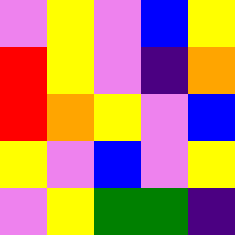[["violet", "yellow", "violet", "blue", "yellow"], ["red", "yellow", "violet", "indigo", "orange"], ["red", "orange", "yellow", "violet", "blue"], ["yellow", "violet", "blue", "violet", "yellow"], ["violet", "yellow", "green", "green", "indigo"]]